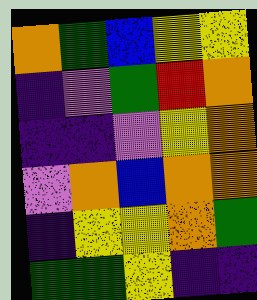[["orange", "green", "blue", "yellow", "yellow"], ["indigo", "violet", "green", "red", "orange"], ["indigo", "indigo", "violet", "yellow", "orange"], ["violet", "orange", "blue", "orange", "orange"], ["indigo", "yellow", "yellow", "orange", "green"], ["green", "green", "yellow", "indigo", "indigo"]]